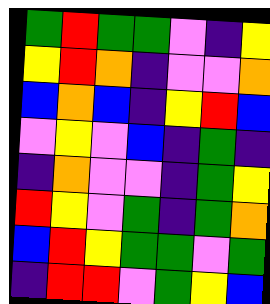[["green", "red", "green", "green", "violet", "indigo", "yellow"], ["yellow", "red", "orange", "indigo", "violet", "violet", "orange"], ["blue", "orange", "blue", "indigo", "yellow", "red", "blue"], ["violet", "yellow", "violet", "blue", "indigo", "green", "indigo"], ["indigo", "orange", "violet", "violet", "indigo", "green", "yellow"], ["red", "yellow", "violet", "green", "indigo", "green", "orange"], ["blue", "red", "yellow", "green", "green", "violet", "green"], ["indigo", "red", "red", "violet", "green", "yellow", "blue"]]